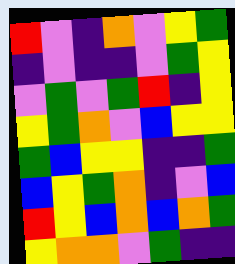[["red", "violet", "indigo", "orange", "violet", "yellow", "green"], ["indigo", "violet", "indigo", "indigo", "violet", "green", "yellow"], ["violet", "green", "violet", "green", "red", "indigo", "yellow"], ["yellow", "green", "orange", "violet", "blue", "yellow", "yellow"], ["green", "blue", "yellow", "yellow", "indigo", "indigo", "green"], ["blue", "yellow", "green", "orange", "indigo", "violet", "blue"], ["red", "yellow", "blue", "orange", "blue", "orange", "green"], ["yellow", "orange", "orange", "violet", "green", "indigo", "indigo"]]